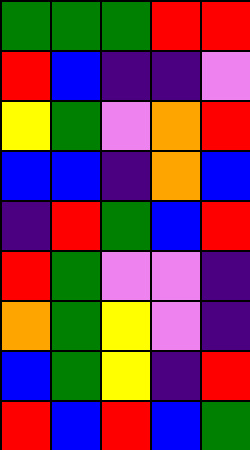[["green", "green", "green", "red", "red"], ["red", "blue", "indigo", "indigo", "violet"], ["yellow", "green", "violet", "orange", "red"], ["blue", "blue", "indigo", "orange", "blue"], ["indigo", "red", "green", "blue", "red"], ["red", "green", "violet", "violet", "indigo"], ["orange", "green", "yellow", "violet", "indigo"], ["blue", "green", "yellow", "indigo", "red"], ["red", "blue", "red", "blue", "green"]]